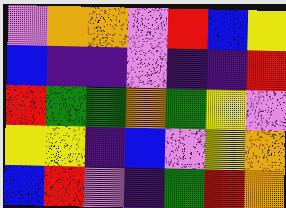[["violet", "orange", "orange", "violet", "red", "blue", "yellow"], ["blue", "indigo", "indigo", "violet", "indigo", "indigo", "red"], ["red", "green", "green", "orange", "green", "yellow", "violet"], ["yellow", "yellow", "indigo", "blue", "violet", "yellow", "orange"], ["blue", "red", "violet", "indigo", "green", "red", "orange"]]